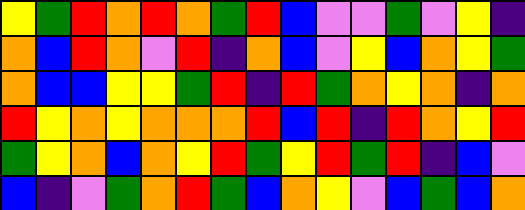[["yellow", "green", "red", "orange", "red", "orange", "green", "red", "blue", "violet", "violet", "green", "violet", "yellow", "indigo"], ["orange", "blue", "red", "orange", "violet", "red", "indigo", "orange", "blue", "violet", "yellow", "blue", "orange", "yellow", "green"], ["orange", "blue", "blue", "yellow", "yellow", "green", "red", "indigo", "red", "green", "orange", "yellow", "orange", "indigo", "orange"], ["red", "yellow", "orange", "yellow", "orange", "orange", "orange", "red", "blue", "red", "indigo", "red", "orange", "yellow", "red"], ["green", "yellow", "orange", "blue", "orange", "yellow", "red", "green", "yellow", "red", "green", "red", "indigo", "blue", "violet"], ["blue", "indigo", "violet", "green", "orange", "red", "green", "blue", "orange", "yellow", "violet", "blue", "green", "blue", "orange"]]